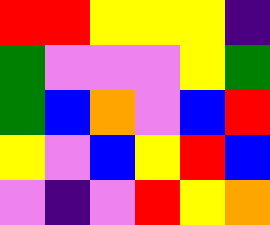[["red", "red", "yellow", "yellow", "yellow", "indigo"], ["green", "violet", "violet", "violet", "yellow", "green"], ["green", "blue", "orange", "violet", "blue", "red"], ["yellow", "violet", "blue", "yellow", "red", "blue"], ["violet", "indigo", "violet", "red", "yellow", "orange"]]